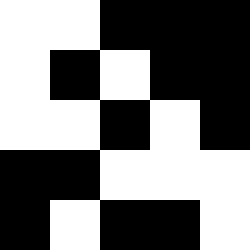[["white", "white", "black", "black", "black"], ["white", "black", "white", "black", "black"], ["white", "white", "black", "white", "black"], ["black", "black", "white", "white", "white"], ["black", "white", "black", "black", "white"]]